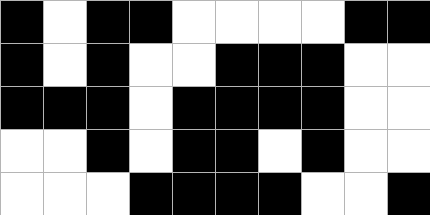[["black", "white", "black", "black", "white", "white", "white", "white", "black", "black"], ["black", "white", "black", "white", "white", "black", "black", "black", "white", "white"], ["black", "black", "black", "white", "black", "black", "black", "black", "white", "white"], ["white", "white", "black", "white", "black", "black", "white", "black", "white", "white"], ["white", "white", "white", "black", "black", "black", "black", "white", "white", "black"]]